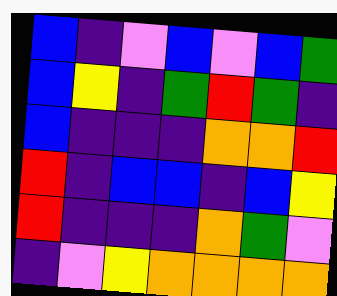[["blue", "indigo", "violet", "blue", "violet", "blue", "green"], ["blue", "yellow", "indigo", "green", "red", "green", "indigo"], ["blue", "indigo", "indigo", "indigo", "orange", "orange", "red"], ["red", "indigo", "blue", "blue", "indigo", "blue", "yellow"], ["red", "indigo", "indigo", "indigo", "orange", "green", "violet"], ["indigo", "violet", "yellow", "orange", "orange", "orange", "orange"]]